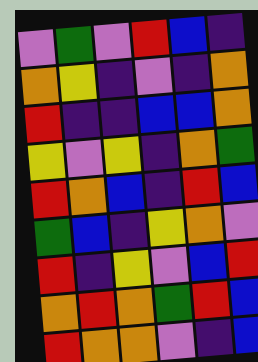[["violet", "green", "violet", "red", "blue", "indigo"], ["orange", "yellow", "indigo", "violet", "indigo", "orange"], ["red", "indigo", "indigo", "blue", "blue", "orange"], ["yellow", "violet", "yellow", "indigo", "orange", "green"], ["red", "orange", "blue", "indigo", "red", "blue"], ["green", "blue", "indigo", "yellow", "orange", "violet"], ["red", "indigo", "yellow", "violet", "blue", "red"], ["orange", "red", "orange", "green", "red", "blue"], ["red", "orange", "orange", "violet", "indigo", "blue"]]